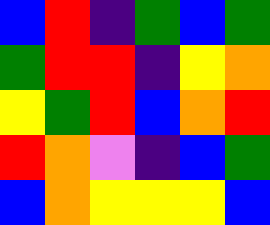[["blue", "red", "indigo", "green", "blue", "green"], ["green", "red", "red", "indigo", "yellow", "orange"], ["yellow", "green", "red", "blue", "orange", "red"], ["red", "orange", "violet", "indigo", "blue", "green"], ["blue", "orange", "yellow", "yellow", "yellow", "blue"]]